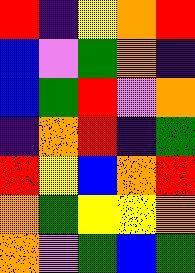[["red", "indigo", "yellow", "orange", "red"], ["blue", "violet", "green", "orange", "indigo"], ["blue", "green", "red", "violet", "orange"], ["indigo", "orange", "red", "indigo", "green"], ["red", "yellow", "blue", "orange", "red"], ["orange", "green", "yellow", "yellow", "orange"], ["orange", "violet", "green", "blue", "green"]]